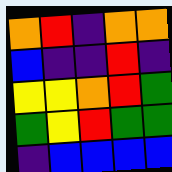[["orange", "red", "indigo", "orange", "orange"], ["blue", "indigo", "indigo", "red", "indigo"], ["yellow", "yellow", "orange", "red", "green"], ["green", "yellow", "red", "green", "green"], ["indigo", "blue", "blue", "blue", "blue"]]